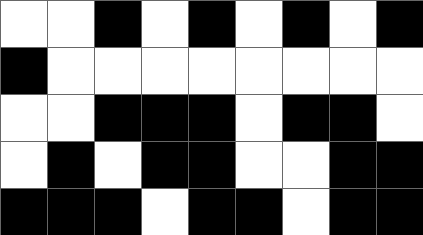[["white", "white", "black", "white", "black", "white", "black", "white", "black"], ["black", "white", "white", "white", "white", "white", "white", "white", "white"], ["white", "white", "black", "black", "black", "white", "black", "black", "white"], ["white", "black", "white", "black", "black", "white", "white", "black", "black"], ["black", "black", "black", "white", "black", "black", "white", "black", "black"]]